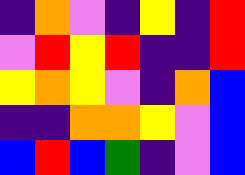[["indigo", "orange", "violet", "indigo", "yellow", "indigo", "red"], ["violet", "red", "yellow", "red", "indigo", "indigo", "red"], ["yellow", "orange", "yellow", "violet", "indigo", "orange", "blue"], ["indigo", "indigo", "orange", "orange", "yellow", "violet", "blue"], ["blue", "red", "blue", "green", "indigo", "violet", "blue"]]